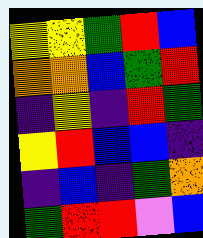[["yellow", "yellow", "green", "red", "blue"], ["orange", "orange", "blue", "green", "red"], ["indigo", "yellow", "indigo", "red", "green"], ["yellow", "red", "blue", "blue", "indigo"], ["indigo", "blue", "indigo", "green", "orange"], ["green", "red", "red", "violet", "blue"]]